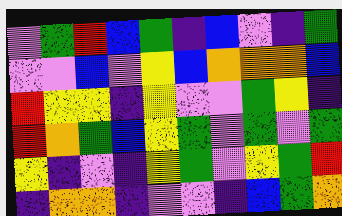[["violet", "green", "red", "blue", "green", "indigo", "blue", "violet", "indigo", "green"], ["violet", "violet", "blue", "violet", "yellow", "blue", "orange", "orange", "orange", "blue"], ["red", "yellow", "yellow", "indigo", "yellow", "violet", "violet", "green", "yellow", "indigo"], ["red", "orange", "green", "blue", "yellow", "green", "violet", "green", "violet", "green"], ["yellow", "indigo", "violet", "indigo", "yellow", "green", "violet", "yellow", "green", "red"], ["indigo", "orange", "orange", "indigo", "violet", "violet", "indigo", "blue", "green", "orange"]]